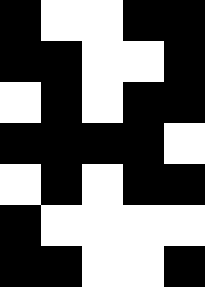[["black", "white", "white", "black", "black"], ["black", "black", "white", "white", "black"], ["white", "black", "white", "black", "black"], ["black", "black", "black", "black", "white"], ["white", "black", "white", "black", "black"], ["black", "white", "white", "white", "white"], ["black", "black", "white", "white", "black"]]